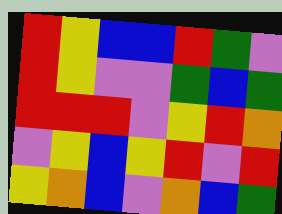[["red", "yellow", "blue", "blue", "red", "green", "violet"], ["red", "yellow", "violet", "violet", "green", "blue", "green"], ["red", "red", "red", "violet", "yellow", "red", "orange"], ["violet", "yellow", "blue", "yellow", "red", "violet", "red"], ["yellow", "orange", "blue", "violet", "orange", "blue", "green"]]